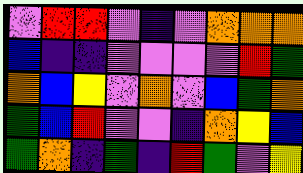[["violet", "red", "red", "violet", "indigo", "violet", "orange", "orange", "orange"], ["blue", "indigo", "indigo", "violet", "violet", "violet", "violet", "red", "green"], ["orange", "blue", "yellow", "violet", "orange", "violet", "blue", "green", "orange"], ["green", "blue", "red", "violet", "violet", "indigo", "orange", "yellow", "blue"], ["green", "orange", "indigo", "green", "indigo", "red", "green", "violet", "yellow"]]